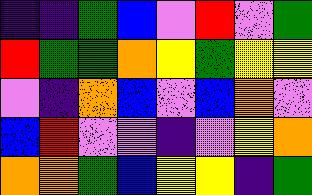[["indigo", "indigo", "green", "blue", "violet", "red", "violet", "green"], ["red", "green", "green", "orange", "yellow", "green", "yellow", "yellow"], ["violet", "indigo", "orange", "blue", "violet", "blue", "orange", "violet"], ["blue", "red", "violet", "violet", "indigo", "violet", "yellow", "orange"], ["orange", "orange", "green", "blue", "yellow", "yellow", "indigo", "green"]]